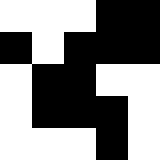[["white", "white", "white", "black", "black"], ["black", "white", "black", "black", "black"], ["white", "black", "black", "white", "white"], ["white", "black", "black", "black", "white"], ["white", "white", "white", "black", "white"]]